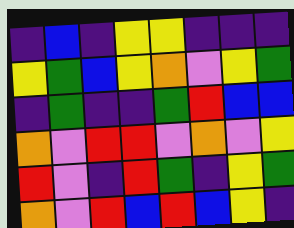[["indigo", "blue", "indigo", "yellow", "yellow", "indigo", "indigo", "indigo"], ["yellow", "green", "blue", "yellow", "orange", "violet", "yellow", "green"], ["indigo", "green", "indigo", "indigo", "green", "red", "blue", "blue"], ["orange", "violet", "red", "red", "violet", "orange", "violet", "yellow"], ["red", "violet", "indigo", "red", "green", "indigo", "yellow", "green"], ["orange", "violet", "red", "blue", "red", "blue", "yellow", "indigo"]]